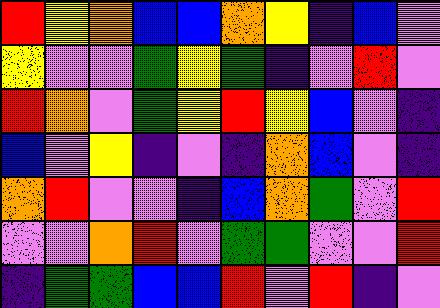[["red", "yellow", "orange", "blue", "blue", "orange", "yellow", "indigo", "blue", "violet"], ["yellow", "violet", "violet", "green", "yellow", "green", "indigo", "violet", "red", "violet"], ["red", "orange", "violet", "green", "yellow", "red", "yellow", "blue", "violet", "indigo"], ["blue", "violet", "yellow", "indigo", "violet", "indigo", "orange", "blue", "violet", "indigo"], ["orange", "red", "violet", "violet", "indigo", "blue", "orange", "green", "violet", "red"], ["violet", "violet", "orange", "red", "violet", "green", "green", "violet", "violet", "red"], ["indigo", "green", "green", "blue", "blue", "red", "violet", "red", "indigo", "violet"]]